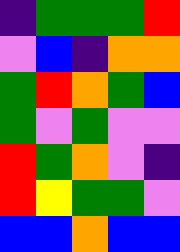[["indigo", "green", "green", "green", "red"], ["violet", "blue", "indigo", "orange", "orange"], ["green", "red", "orange", "green", "blue"], ["green", "violet", "green", "violet", "violet"], ["red", "green", "orange", "violet", "indigo"], ["red", "yellow", "green", "green", "violet"], ["blue", "blue", "orange", "blue", "blue"]]